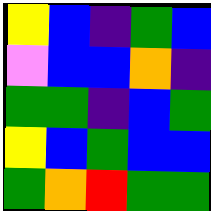[["yellow", "blue", "indigo", "green", "blue"], ["violet", "blue", "blue", "orange", "indigo"], ["green", "green", "indigo", "blue", "green"], ["yellow", "blue", "green", "blue", "blue"], ["green", "orange", "red", "green", "green"]]